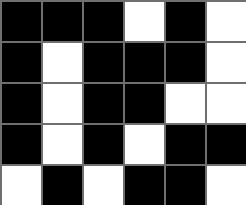[["black", "black", "black", "white", "black", "white"], ["black", "white", "black", "black", "black", "white"], ["black", "white", "black", "black", "white", "white"], ["black", "white", "black", "white", "black", "black"], ["white", "black", "white", "black", "black", "white"]]